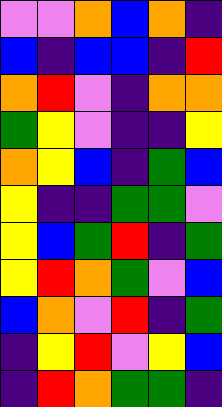[["violet", "violet", "orange", "blue", "orange", "indigo"], ["blue", "indigo", "blue", "blue", "indigo", "red"], ["orange", "red", "violet", "indigo", "orange", "orange"], ["green", "yellow", "violet", "indigo", "indigo", "yellow"], ["orange", "yellow", "blue", "indigo", "green", "blue"], ["yellow", "indigo", "indigo", "green", "green", "violet"], ["yellow", "blue", "green", "red", "indigo", "green"], ["yellow", "red", "orange", "green", "violet", "blue"], ["blue", "orange", "violet", "red", "indigo", "green"], ["indigo", "yellow", "red", "violet", "yellow", "blue"], ["indigo", "red", "orange", "green", "green", "indigo"]]